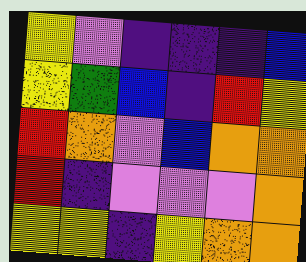[["yellow", "violet", "indigo", "indigo", "indigo", "blue"], ["yellow", "green", "blue", "indigo", "red", "yellow"], ["red", "orange", "violet", "blue", "orange", "orange"], ["red", "indigo", "violet", "violet", "violet", "orange"], ["yellow", "yellow", "indigo", "yellow", "orange", "orange"]]